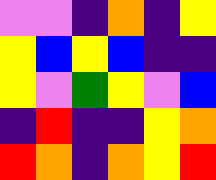[["violet", "violet", "indigo", "orange", "indigo", "yellow"], ["yellow", "blue", "yellow", "blue", "indigo", "indigo"], ["yellow", "violet", "green", "yellow", "violet", "blue"], ["indigo", "red", "indigo", "indigo", "yellow", "orange"], ["red", "orange", "indigo", "orange", "yellow", "red"]]